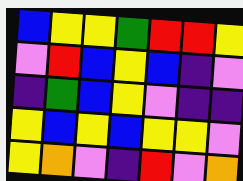[["blue", "yellow", "yellow", "green", "red", "red", "yellow"], ["violet", "red", "blue", "yellow", "blue", "indigo", "violet"], ["indigo", "green", "blue", "yellow", "violet", "indigo", "indigo"], ["yellow", "blue", "yellow", "blue", "yellow", "yellow", "violet"], ["yellow", "orange", "violet", "indigo", "red", "violet", "orange"]]